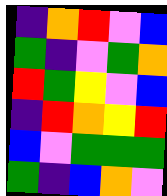[["indigo", "orange", "red", "violet", "blue"], ["green", "indigo", "violet", "green", "orange"], ["red", "green", "yellow", "violet", "blue"], ["indigo", "red", "orange", "yellow", "red"], ["blue", "violet", "green", "green", "green"], ["green", "indigo", "blue", "orange", "violet"]]